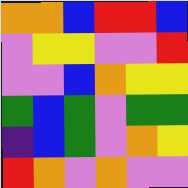[["orange", "orange", "blue", "red", "red", "blue"], ["violet", "yellow", "yellow", "violet", "violet", "red"], ["violet", "violet", "blue", "orange", "yellow", "yellow"], ["green", "blue", "green", "violet", "green", "green"], ["indigo", "blue", "green", "violet", "orange", "yellow"], ["red", "orange", "violet", "orange", "violet", "violet"]]